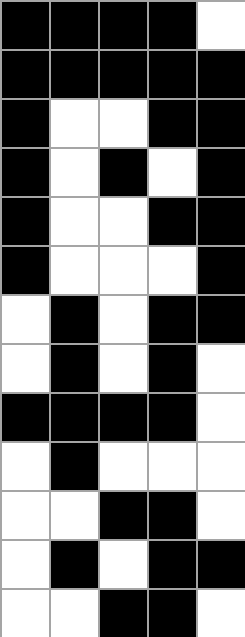[["black", "black", "black", "black", "white"], ["black", "black", "black", "black", "black"], ["black", "white", "white", "black", "black"], ["black", "white", "black", "white", "black"], ["black", "white", "white", "black", "black"], ["black", "white", "white", "white", "black"], ["white", "black", "white", "black", "black"], ["white", "black", "white", "black", "white"], ["black", "black", "black", "black", "white"], ["white", "black", "white", "white", "white"], ["white", "white", "black", "black", "white"], ["white", "black", "white", "black", "black"], ["white", "white", "black", "black", "white"]]